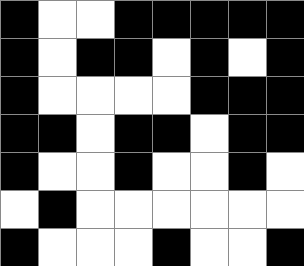[["black", "white", "white", "black", "black", "black", "black", "black"], ["black", "white", "black", "black", "white", "black", "white", "black"], ["black", "white", "white", "white", "white", "black", "black", "black"], ["black", "black", "white", "black", "black", "white", "black", "black"], ["black", "white", "white", "black", "white", "white", "black", "white"], ["white", "black", "white", "white", "white", "white", "white", "white"], ["black", "white", "white", "white", "black", "white", "white", "black"]]